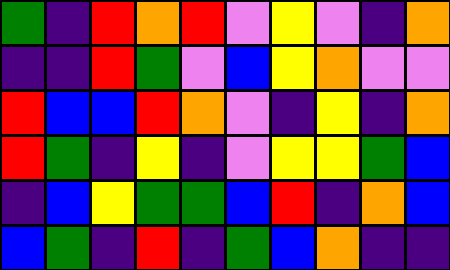[["green", "indigo", "red", "orange", "red", "violet", "yellow", "violet", "indigo", "orange"], ["indigo", "indigo", "red", "green", "violet", "blue", "yellow", "orange", "violet", "violet"], ["red", "blue", "blue", "red", "orange", "violet", "indigo", "yellow", "indigo", "orange"], ["red", "green", "indigo", "yellow", "indigo", "violet", "yellow", "yellow", "green", "blue"], ["indigo", "blue", "yellow", "green", "green", "blue", "red", "indigo", "orange", "blue"], ["blue", "green", "indigo", "red", "indigo", "green", "blue", "orange", "indigo", "indigo"]]